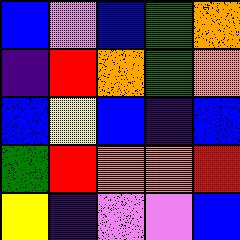[["blue", "violet", "blue", "green", "orange"], ["indigo", "red", "orange", "green", "orange"], ["blue", "yellow", "blue", "indigo", "blue"], ["green", "red", "orange", "orange", "red"], ["yellow", "indigo", "violet", "violet", "blue"]]